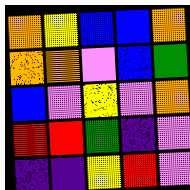[["orange", "yellow", "blue", "blue", "orange"], ["orange", "orange", "violet", "blue", "green"], ["blue", "violet", "yellow", "violet", "orange"], ["red", "red", "green", "indigo", "violet"], ["indigo", "indigo", "yellow", "red", "violet"]]